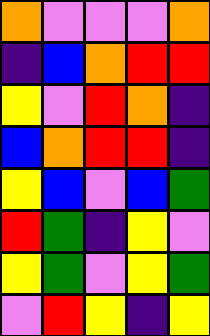[["orange", "violet", "violet", "violet", "orange"], ["indigo", "blue", "orange", "red", "red"], ["yellow", "violet", "red", "orange", "indigo"], ["blue", "orange", "red", "red", "indigo"], ["yellow", "blue", "violet", "blue", "green"], ["red", "green", "indigo", "yellow", "violet"], ["yellow", "green", "violet", "yellow", "green"], ["violet", "red", "yellow", "indigo", "yellow"]]